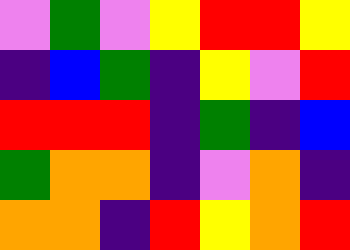[["violet", "green", "violet", "yellow", "red", "red", "yellow"], ["indigo", "blue", "green", "indigo", "yellow", "violet", "red"], ["red", "red", "red", "indigo", "green", "indigo", "blue"], ["green", "orange", "orange", "indigo", "violet", "orange", "indigo"], ["orange", "orange", "indigo", "red", "yellow", "orange", "red"]]